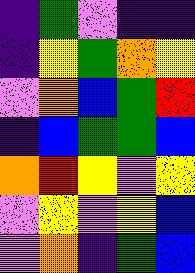[["indigo", "green", "violet", "indigo", "indigo"], ["indigo", "yellow", "green", "orange", "yellow"], ["violet", "orange", "blue", "green", "red"], ["indigo", "blue", "green", "green", "blue"], ["orange", "red", "yellow", "violet", "yellow"], ["violet", "yellow", "violet", "yellow", "blue"], ["violet", "orange", "indigo", "green", "blue"]]